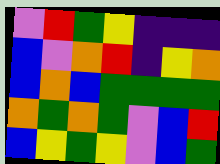[["violet", "red", "green", "yellow", "indigo", "indigo", "indigo"], ["blue", "violet", "orange", "red", "indigo", "yellow", "orange"], ["blue", "orange", "blue", "green", "green", "green", "green"], ["orange", "green", "orange", "green", "violet", "blue", "red"], ["blue", "yellow", "green", "yellow", "violet", "blue", "green"]]